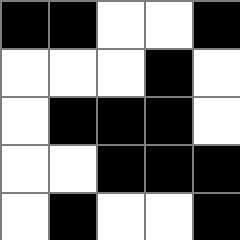[["black", "black", "white", "white", "black"], ["white", "white", "white", "black", "white"], ["white", "black", "black", "black", "white"], ["white", "white", "black", "black", "black"], ["white", "black", "white", "white", "black"]]